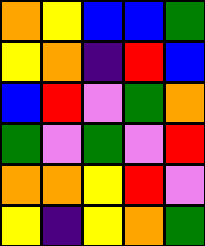[["orange", "yellow", "blue", "blue", "green"], ["yellow", "orange", "indigo", "red", "blue"], ["blue", "red", "violet", "green", "orange"], ["green", "violet", "green", "violet", "red"], ["orange", "orange", "yellow", "red", "violet"], ["yellow", "indigo", "yellow", "orange", "green"]]